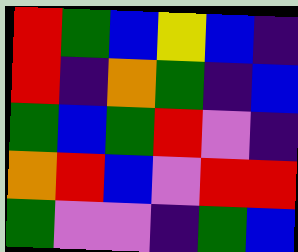[["red", "green", "blue", "yellow", "blue", "indigo"], ["red", "indigo", "orange", "green", "indigo", "blue"], ["green", "blue", "green", "red", "violet", "indigo"], ["orange", "red", "blue", "violet", "red", "red"], ["green", "violet", "violet", "indigo", "green", "blue"]]